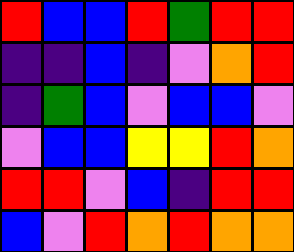[["red", "blue", "blue", "red", "green", "red", "red"], ["indigo", "indigo", "blue", "indigo", "violet", "orange", "red"], ["indigo", "green", "blue", "violet", "blue", "blue", "violet"], ["violet", "blue", "blue", "yellow", "yellow", "red", "orange"], ["red", "red", "violet", "blue", "indigo", "red", "red"], ["blue", "violet", "red", "orange", "red", "orange", "orange"]]